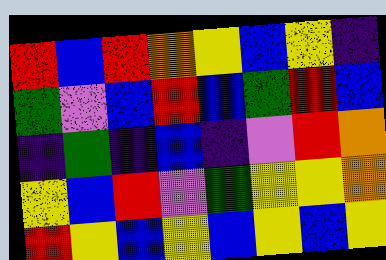[["red", "blue", "red", "orange", "yellow", "blue", "yellow", "indigo"], ["green", "violet", "blue", "red", "blue", "green", "red", "blue"], ["indigo", "green", "indigo", "blue", "indigo", "violet", "red", "orange"], ["yellow", "blue", "red", "violet", "green", "yellow", "yellow", "orange"], ["red", "yellow", "blue", "yellow", "blue", "yellow", "blue", "yellow"]]